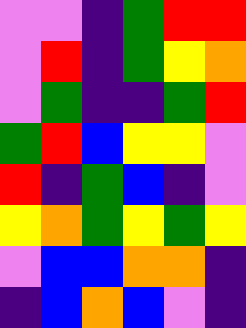[["violet", "violet", "indigo", "green", "red", "red"], ["violet", "red", "indigo", "green", "yellow", "orange"], ["violet", "green", "indigo", "indigo", "green", "red"], ["green", "red", "blue", "yellow", "yellow", "violet"], ["red", "indigo", "green", "blue", "indigo", "violet"], ["yellow", "orange", "green", "yellow", "green", "yellow"], ["violet", "blue", "blue", "orange", "orange", "indigo"], ["indigo", "blue", "orange", "blue", "violet", "indigo"]]